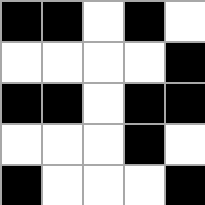[["black", "black", "white", "black", "white"], ["white", "white", "white", "white", "black"], ["black", "black", "white", "black", "black"], ["white", "white", "white", "black", "white"], ["black", "white", "white", "white", "black"]]